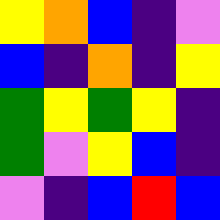[["yellow", "orange", "blue", "indigo", "violet"], ["blue", "indigo", "orange", "indigo", "yellow"], ["green", "yellow", "green", "yellow", "indigo"], ["green", "violet", "yellow", "blue", "indigo"], ["violet", "indigo", "blue", "red", "blue"]]